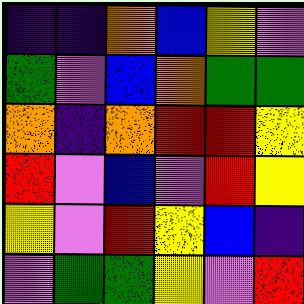[["indigo", "indigo", "orange", "blue", "yellow", "violet"], ["green", "violet", "blue", "orange", "green", "green"], ["orange", "indigo", "orange", "red", "red", "yellow"], ["red", "violet", "blue", "violet", "red", "yellow"], ["yellow", "violet", "red", "yellow", "blue", "indigo"], ["violet", "green", "green", "yellow", "violet", "red"]]